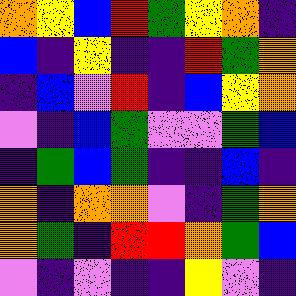[["orange", "yellow", "blue", "red", "green", "yellow", "orange", "indigo"], ["blue", "indigo", "yellow", "indigo", "indigo", "red", "green", "orange"], ["indigo", "blue", "violet", "red", "indigo", "blue", "yellow", "orange"], ["violet", "indigo", "blue", "green", "violet", "violet", "green", "blue"], ["indigo", "green", "blue", "green", "indigo", "indigo", "blue", "indigo"], ["orange", "indigo", "orange", "orange", "violet", "indigo", "green", "orange"], ["orange", "green", "indigo", "red", "red", "orange", "green", "blue"], ["violet", "indigo", "violet", "indigo", "indigo", "yellow", "violet", "indigo"]]